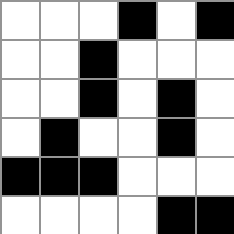[["white", "white", "white", "black", "white", "black"], ["white", "white", "black", "white", "white", "white"], ["white", "white", "black", "white", "black", "white"], ["white", "black", "white", "white", "black", "white"], ["black", "black", "black", "white", "white", "white"], ["white", "white", "white", "white", "black", "black"]]